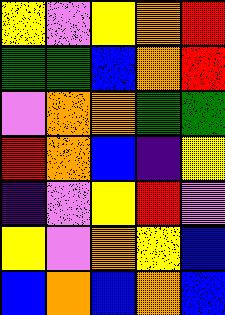[["yellow", "violet", "yellow", "orange", "red"], ["green", "green", "blue", "orange", "red"], ["violet", "orange", "orange", "green", "green"], ["red", "orange", "blue", "indigo", "yellow"], ["indigo", "violet", "yellow", "red", "violet"], ["yellow", "violet", "orange", "yellow", "blue"], ["blue", "orange", "blue", "orange", "blue"]]